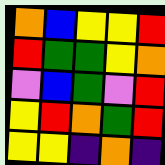[["orange", "blue", "yellow", "yellow", "red"], ["red", "green", "green", "yellow", "orange"], ["violet", "blue", "green", "violet", "red"], ["yellow", "red", "orange", "green", "red"], ["yellow", "yellow", "indigo", "orange", "indigo"]]